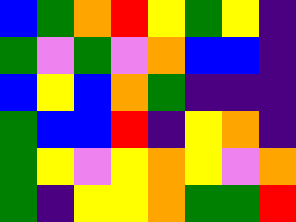[["blue", "green", "orange", "red", "yellow", "green", "yellow", "indigo"], ["green", "violet", "green", "violet", "orange", "blue", "blue", "indigo"], ["blue", "yellow", "blue", "orange", "green", "indigo", "indigo", "indigo"], ["green", "blue", "blue", "red", "indigo", "yellow", "orange", "indigo"], ["green", "yellow", "violet", "yellow", "orange", "yellow", "violet", "orange"], ["green", "indigo", "yellow", "yellow", "orange", "green", "green", "red"]]